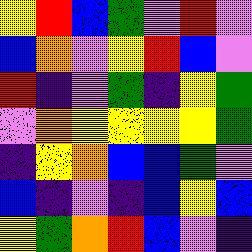[["yellow", "red", "blue", "green", "violet", "red", "violet"], ["blue", "orange", "violet", "yellow", "red", "blue", "violet"], ["red", "indigo", "violet", "green", "indigo", "yellow", "green"], ["violet", "orange", "yellow", "yellow", "yellow", "yellow", "green"], ["indigo", "yellow", "orange", "blue", "blue", "green", "violet"], ["blue", "indigo", "violet", "indigo", "blue", "yellow", "blue"], ["yellow", "green", "orange", "red", "blue", "violet", "indigo"]]